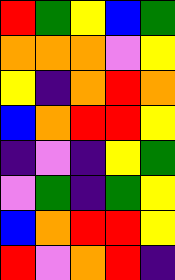[["red", "green", "yellow", "blue", "green"], ["orange", "orange", "orange", "violet", "yellow"], ["yellow", "indigo", "orange", "red", "orange"], ["blue", "orange", "red", "red", "yellow"], ["indigo", "violet", "indigo", "yellow", "green"], ["violet", "green", "indigo", "green", "yellow"], ["blue", "orange", "red", "red", "yellow"], ["red", "violet", "orange", "red", "indigo"]]